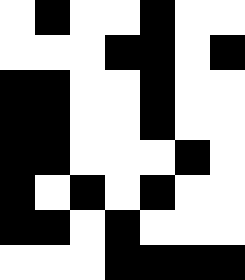[["white", "black", "white", "white", "black", "white", "white"], ["white", "white", "white", "black", "black", "white", "black"], ["black", "black", "white", "white", "black", "white", "white"], ["black", "black", "white", "white", "black", "white", "white"], ["black", "black", "white", "white", "white", "black", "white"], ["black", "white", "black", "white", "black", "white", "white"], ["black", "black", "white", "black", "white", "white", "white"], ["white", "white", "white", "black", "black", "black", "black"]]